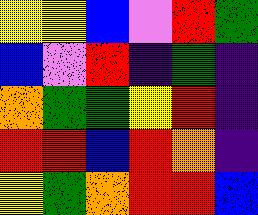[["yellow", "yellow", "blue", "violet", "red", "green"], ["blue", "violet", "red", "indigo", "green", "indigo"], ["orange", "green", "green", "yellow", "red", "indigo"], ["red", "red", "blue", "red", "orange", "indigo"], ["yellow", "green", "orange", "red", "red", "blue"]]